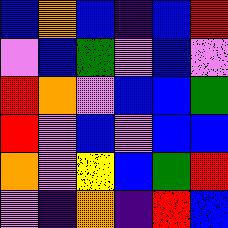[["blue", "orange", "blue", "indigo", "blue", "red"], ["violet", "blue", "green", "violet", "blue", "violet"], ["red", "orange", "violet", "blue", "blue", "green"], ["red", "violet", "blue", "violet", "blue", "blue"], ["orange", "violet", "yellow", "blue", "green", "red"], ["violet", "indigo", "orange", "indigo", "red", "blue"]]